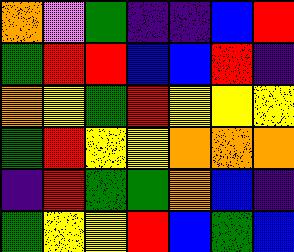[["orange", "violet", "green", "indigo", "indigo", "blue", "red"], ["green", "red", "red", "blue", "blue", "red", "indigo"], ["orange", "yellow", "green", "red", "yellow", "yellow", "yellow"], ["green", "red", "yellow", "yellow", "orange", "orange", "orange"], ["indigo", "red", "green", "green", "orange", "blue", "indigo"], ["green", "yellow", "yellow", "red", "blue", "green", "blue"]]